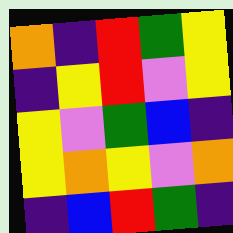[["orange", "indigo", "red", "green", "yellow"], ["indigo", "yellow", "red", "violet", "yellow"], ["yellow", "violet", "green", "blue", "indigo"], ["yellow", "orange", "yellow", "violet", "orange"], ["indigo", "blue", "red", "green", "indigo"]]